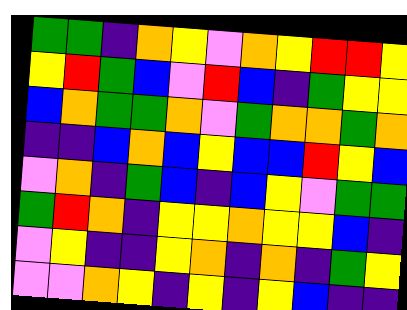[["green", "green", "indigo", "orange", "yellow", "violet", "orange", "yellow", "red", "red", "yellow"], ["yellow", "red", "green", "blue", "violet", "red", "blue", "indigo", "green", "yellow", "yellow"], ["blue", "orange", "green", "green", "orange", "violet", "green", "orange", "orange", "green", "orange"], ["indigo", "indigo", "blue", "orange", "blue", "yellow", "blue", "blue", "red", "yellow", "blue"], ["violet", "orange", "indigo", "green", "blue", "indigo", "blue", "yellow", "violet", "green", "green"], ["green", "red", "orange", "indigo", "yellow", "yellow", "orange", "yellow", "yellow", "blue", "indigo"], ["violet", "yellow", "indigo", "indigo", "yellow", "orange", "indigo", "orange", "indigo", "green", "yellow"], ["violet", "violet", "orange", "yellow", "indigo", "yellow", "indigo", "yellow", "blue", "indigo", "indigo"]]